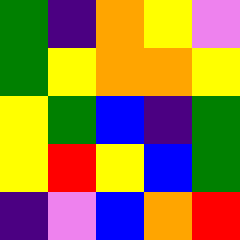[["green", "indigo", "orange", "yellow", "violet"], ["green", "yellow", "orange", "orange", "yellow"], ["yellow", "green", "blue", "indigo", "green"], ["yellow", "red", "yellow", "blue", "green"], ["indigo", "violet", "blue", "orange", "red"]]